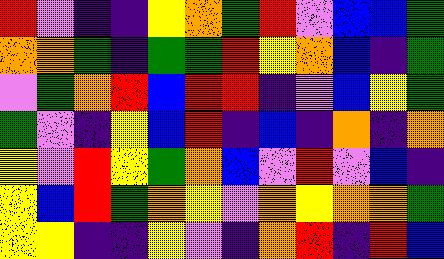[["red", "violet", "indigo", "indigo", "yellow", "orange", "green", "red", "violet", "blue", "blue", "green"], ["orange", "orange", "green", "indigo", "green", "green", "red", "yellow", "orange", "blue", "indigo", "green"], ["violet", "green", "orange", "red", "blue", "red", "red", "indigo", "violet", "blue", "yellow", "green"], ["green", "violet", "indigo", "yellow", "blue", "red", "indigo", "blue", "indigo", "orange", "indigo", "orange"], ["yellow", "violet", "red", "yellow", "green", "orange", "blue", "violet", "red", "violet", "blue", "indigo"], ["yellow", "blue", "red", "green", "orange", "yellow", "violet", "orange", "yellow", "orange", "orange", "green"], ["yellow", "yellow", "indigo", "indigo", "yellow", "violet", "indigo", "orange", "red", "indigo", "red", "blue"]]